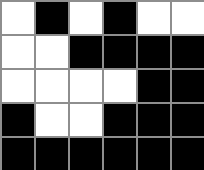[["white", "black", "white", "black", "white", "white"], ["white", "white", "black", "black", "black", "black"], ["white", "white", "white", "white", "black", "black"], ["black", "white", "white", "black", "black", "black"], ["black", "black", "black", "black", "black", "black"]]